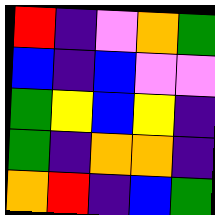[["red", "indigo", "violet", "orange", "green"], ["blue", "indigo", "blue", "violet", "violet"], ["green", "yellow", "blue", "yellow", "indigo"], ["green", "indigo", "orange", "orange", "indigo"], ["orange", "red", "indigo", "blue", "green"]]